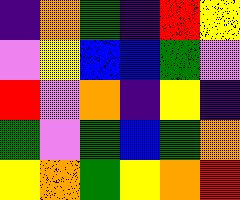[["indigo", "orange", "green", "indigo", "red", "yellow"], ["violet", "yellow", "blue", "blue", "green", "violet"], ["red", "violet", "orange", "indigo", "yellow", "indigo"], ["green", "violet", "green", "blue", "green", "orange"], ["yellow", "orange", "green", "yellow", "orange", "red"]]